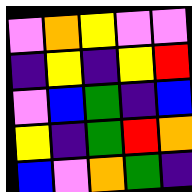[["violet", "orange", "yellow", "violet", "violet"], ["indigo", "yellow", "indigo", "yellow", "red"], ["violet", "blue", "green", "indigo", "blue"], ["yellow", "indigo", "green", "red", "orange"], ["blue", "violet", "orange", "green", "indigo"]]